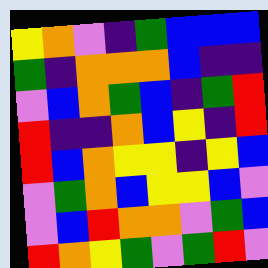[["yellow", "orange", "violet", "indigo", "green", "blue", "blue", "blue"], ["green", "indigo", "orange", "orange", "orange", "blue", "indigo", "indigo"], ["violet", "blue", "orange", "green", "blue", "indigo", "green", "red"], ["red", "indigo", "indigo", "orange", "blue", "yellow", "indigo", "red"], ["red", "blue", "orange", "yellow", "yellow", "indigo", "yellow", "blue"], ["violet", "green", "orange", "blue", "yellow", "yellow", "blue", "violet"], ["violet", "blue", "red", "orange", "orange", "violet", "green", "blue"], ["red", "orange", "yellow", "green", "violet", "green", "red", "violet"]]